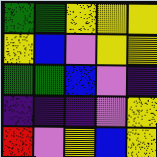[["green", "green", "yellow", "yellow", "yellow"], ["yellow", "blue", "violet", "yellow", "yellow"], ["green", "green", "blue", "violet", "indigo"], ["indigo", "indigo", "indigo", "violet", "yellow"], ["red", "violet", "yellow", "blue", "yellow"]]